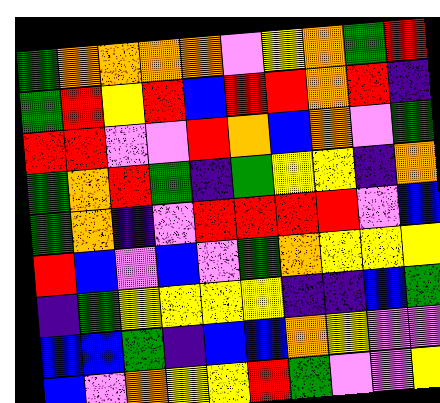[["green", "orange", "orange", "orange", "orange", "violet", "yellow", "orange", "green", "red"], ["green", "red", "yellow", "red", "blue", "red", "red", "orange", "red", "indigo"], ["red", "red", "violet", "violet", "red", "orange", "blue", "orange", "violet", "green"], ["green", "orange", "red", "green", "indigo", "green", "yellow", "yellow", "indigo", "orange"], ["green", "orange", "indigo", "violet", "red", "red", "red", "red", "violet", "blue"], ["red", "blue", "violet", "blue", "violet", "green", "orange", "yellow", "yellow", "yellow"], ["indigo", "green", "yellow", "yellow", "yellow", "yellow", "indigo", "indigo", "blue", "green"], ["blue", "blue", "green", "indigo", "blue", "blue", "orange", "yellow", "violet", "violet"], ["blue", "violet", "orange", "yellow", "yellow", "red", "green", "violet", "violet", "yellow"]]